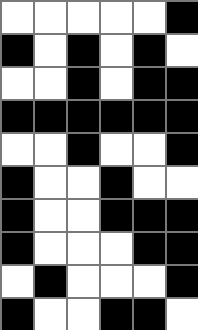[["white", "white", "white", "white", "white", "black"], ["black", "white", "black", "white", "black", "white"], ["white", "white", "black", "white", "black", "black"], ["black", "black", "black", "black", "black", "black"], ["white", "white", "black", "white", "white", "black"], ["black", "white", "white", "black", "white", "white"], ["black", "white", "white", "black", "black", "black"], ["black", "white", "white", "white", "black", "black"], ["white", "black", "white", "white", "white", "black"], ["black", "white", "white", "black", "black", "white"]]